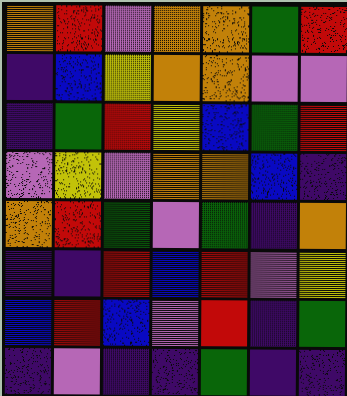[["orange", "red", "violet", "orange", "orange", "green", "red"], ["indigo", "blue", "yellow", "orange", "orange", "violet", "violet"], ["indigo", "green", "red", "yellow", "blue", "green", "red"], ["violet", "yellow", "violet", "orange", "orange", "blue", "indigo"], ["orange", "red", "green", "violet", "green", "indigo", "orange"], ["indigo", "indigo", "red", "blue", "red", "violet", "yellow"], ["blue", "red", "blue", "violet", "red", "indigo", "green"], ["indigo", "violet", "indigo", "indigo", "green", "indigo", "indigo"]]